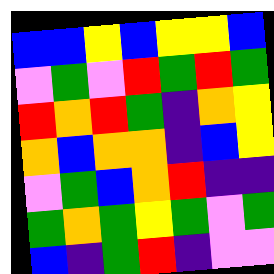[["blue", "blue", "yellow", "blue", "yellow", "yellow", "blue"], ["violet", "green", "violet", "red", "green", "red", "green"], ["red", "orange", "red", "green", "indigo", "orange", "yellow"], ["orange", "blue", "orange", "orange", "indigo", "blue", "yellow"], ["violet", "green", "blue", "orange", "red", "indigo", "indigo"], ["green", "orange", "green", "yellow", "green", "violet", "green"], ["blue", "indigo", "green", "red", "indigo", "violet", "violet"]]